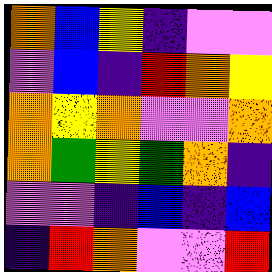[["orange", "blue", "yellow", "indigo", "violet", "violet"], ["violet", "blue", "indigo", "red", "orange", "yellow"], ["orange", "yellow", "orange", "violet", "violet", "orange"], ["orange", "green", "yellow", "green", "orange", "indigo"], ["violet", "violet", "indigo", "blue", "indigo", "blue"], ["indigo", "red", "orange", "violet", "violet", "red"]]